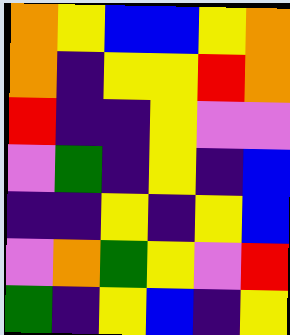[["orange", "yellow", "blue", "blue", "yellow", "orange"], ["orange", "indigo", "yellow", "yellow", "red", "orange"], ["red", "indigo", "indigo", "yellow", "violet", "violet"], ["violet", "green", "indigo", "yellow", "indigo", "blue"], ["indigo", "indigo", "yellow", "indigo", "yellow", "blue"], ["violet", "orange", "green", "yellow", "violet", "red"], ["green", "indigo", "yellow", "blue", "indigo", "yellow"]]